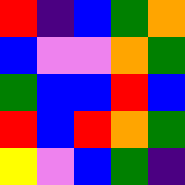[["red", "indigo", "blue", "green", "orange"], ["blue", "violet", "violet", "orange", "green"], ["green", "blue", "blue", "red", "blue"], ["red", "blue", "red", "orange", "green"], ["yellow", "violet", "blue", "green", "indigo"]]